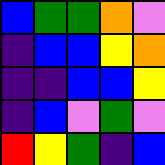[["blue", "green", "green", "orange", "violet"], ["indigo", "blue", "blue", "yellow", "orange"], ["indigo", "indigo", "blue", "blue", "yellow"], ["indigo", "blue", "violet", "green", "violet"], ["red", "yellow", "green", "indigo", "blue"]]